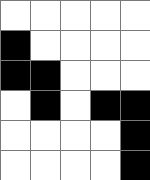[["white", "white", "white", "white", "white"], ["black", "white", "white", "white", "white"], ["black", "black", "white", "white", "white"], ["white", "black", "white", "black", "black"], ["white", "white", "white", "white", "black"], ["white", "white", "white", "white", "black"]]